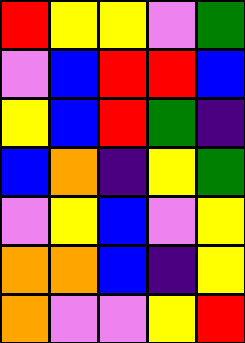[["red", "yellow", "yellow", "violet", "green"], ["violet", "blue", "red", "red", "blue"], ["yellow", "blue", "red", "green", "indigo"], ["blue", "orange", "indigo", "yellow", "green"], ["violet", "yellow", "blue", "violet", "yellow"], ["orange", "orange", "blue", "indigo", "yellow"], ["orange", "violet", "violet", "yellow", "red"]]